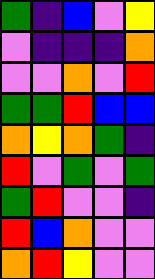[["green", "indigo", "blue", "violet", "yellow"], ["violet", "indigo", "indigo", "indigo", "orange"], ["violet", "violet", "orange", "violet", "red"], ["green", "green", "red", "blue", "blue"], ["orange", "yellow", "orange", "green", "indigo"], ["red", "violet", "green", "violet", "green"], ["green", "red", "violet", "violet", "indigo"], ["red", "blue", "orange", "violet", "violet"], ["orange", "red", "yellow", "violet", "violet"]]